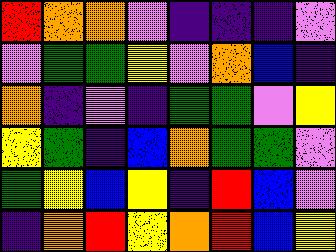[["red", "orange", "orange", "violet", "indigo", "indigo", "indigo", "violet"], ["violet", "green", "green", "yellow", "violet", "orange", "blue", "indigo"], ["orange", "indigo", "violet", "indigo", "green", "green", "violet", "yellow"], ["yellow", "green", "indigo", "blue", "orange", "green", "green", "violet"], ["green", "yellow", "blue", "yellow", "indigo", "red", "blue", "violet"], ["indigo", "orange", "red", "yellow", "orange", "red", "blue", "yellow"]]